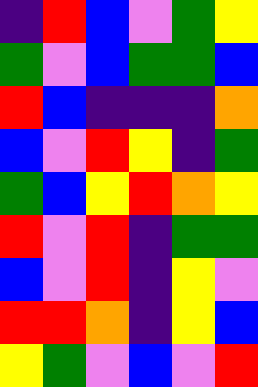[["indigo", "red", "blue", "violet", "green", "yellow"], ["green", "violet", "blue", "green", "green", "blue"], ["red", "blue", "indigo", "indigo", "indigo", "orange"], ["blue", "violet", "red", "yellow", "indigo", "green"], ["green", "blue", "yellow", "red", "orange", "yellow"], ["red", "violet", "red", "indigo", "green", "green"], ["blue", "violet", "red", "indigo", "yellow", "violet"], ["red", "red", "orange", "indigo", "yellow", "blue"], ["yellow", "green", "violet", "blue", "violet", "red"]]